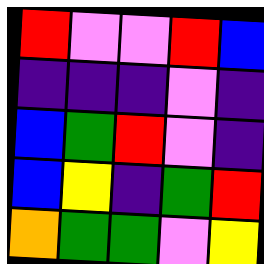[["red", "violet", "violet", "red", "blue"], ["indigo", "indigo", "indigo", "violet", "indigo"], ["blue", "green", "red", "violet", "indigo"], ["blue", "yellow", "indigo", "green", "red"], ["orange", "green", "green", "violet", "yellow"]]